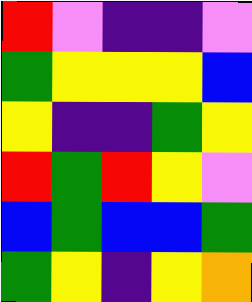[["red", "violet", "indigo", "indigo", "violet"], ["green", "yellow", "yellow", "yellow", "blue"], ["yellow", "indigo", "indigo", "green", "yellow"], ["red", "green", "red", "yellow", "violet"], ["blue", "green", "blue", "blue", "green"], ["green", "yellow", "indigo", "yellow", "orange"]]